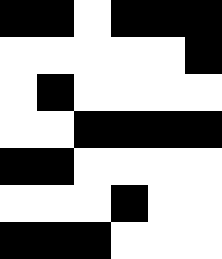[["black", "black", "white", "black", "black", "black"], ["white", "white", "white", "white", "white", "black"], ["white", "black", "white", "white", "white", "white"], ["white", "white", "black", "black", "black", "black"], ["black", "black", "white", "white", "white", "white"], ["white", "white", "white", "black", "white", "white"], ["black", "black", "black", "white", "white", "white"]]